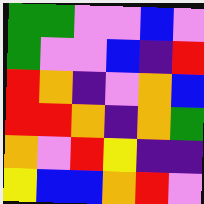[["green", "green", "violet", "violet", "blue", "violet"], ["green", "violet", "violet", "blue", "indigo", "red"], ["red", "orange", "indigo", "violet", "orange", "blue"], ["red", "red", "orange", "indigo", "orange", "green"], ["orange", "violet", "red", "yellow", "indigo", "indigo"], ["yellow", "blue", "blue", "orange", "red", "violet"]]